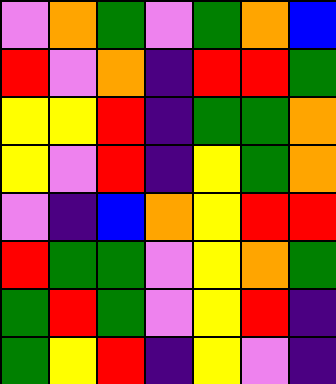[["violet", "orange", "green", "violet", "green", "orange", "blue"], ["red", "violet", "orange", "indigo", "red", "red", "green"], ["yellow", "yellow", "red", "indigo", "green", "green", "orange"], ["yellow", "violet", "red", "indigo", "yellow", "green", "orange"], ["violet", "indigo", "blue", "orange", "yellow", "red", "red"], ["red", "green", "green", "violet", "yellow", "orange", "green"], ["green", "red", "green", "violet", "yellow", "red", "indigo"], ["green", "yellow", "red", "indigo", "yellow", "violet", "indigo"]]